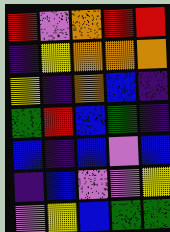[["red", "violet", "orange", "red", "red"], ["indigo", "yellow", "orange", "orange", "orange"], ["yellow", "indigo", "orange", "blue", "indigo"], ["green", "red", "blue", "green", "indigo"], ["blue", "indigo", "blue", "violet", "blue"], ["indigo", "blue", "violet", "violet", "yellow"], ["violet", "yellow", "blue", "green", "green"]]